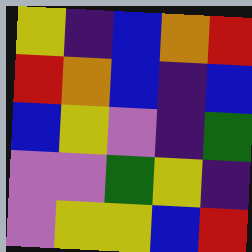[["yellow", "indigo", "blue", "orange", "red"], ["red", "orange", "blue", "indigo", "blue"], ["blue", "yellow", "violet", "indigo", "green"], ["violet", "violet", "green", "yellow", "indigo"], ["violet", "yellow", "yellow", "blue", "red"]]